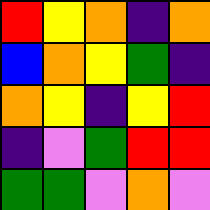[["red", "yellow", "orange", "indigo", "orange"], ["blue", "orange", "yellow", "green", "indigo"], ["orange", "yellow", "indigo", "yellow", "red"], ["indigo", "violet", "green", "red", "red"], ["green", "green", "violet", "orange", "violet"]]